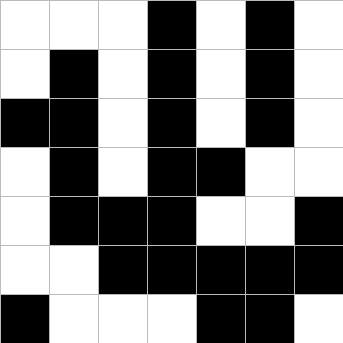[["white", "white", "white", "black", "white", "black", "white"], ["white", "black", "white", "black", "white", "black", "white"], ["black", "black", "white", "black", "white", "black", "white"], ["white", "black", "white", "black", "black", "white", "white"], ["white", "black", "black", "black", "white", "white", "black"], ["white", "white", "black", "black", "black", "black", "black"], ["black", "white", "white", "white", "black", "black", "white"]]